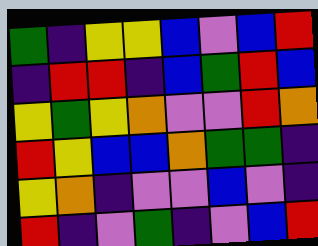[["green", "indigo", "yellow", "yellow", "blue", "violet", "blue", "red"], ["indigo", "red", "red", "indigo", "blue", "green", "red", "blue"], ["yellow", "green", "yellow", "orange", "violet", "violet", "red", "orange"], ["red", "yellow", "blue", "blue", "orange", "green", "green", "indigo"], ["yellow", "orange", "indigo", "violet", "violet", "blue", "violet", "indigo"], ["red", "indigo", "violet", "green", "indigo", "violet", "blue", "red"]]